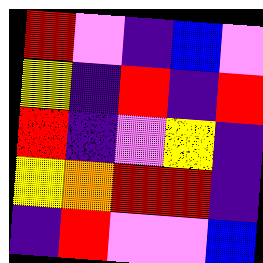[["red", "violet", "indigo", "blue", "violet"], ["yellow", "indigo", "red", "indigo", "red"], ["red", "indigo", "violet", "yellow", "indigo"], ["yellow", "orange", "red", "red", "indigo"], ["indigo", "red", "violet", "violet", "blue"]]